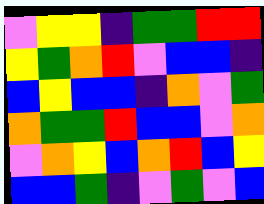[["violet", "yellow", "yellow", "indigo", "green", "green", "red", "red"], ["yellow", "green", "orange", "red", "violet", "blue", "blue", "indigo"], ["blue", "yellow", "blue", "blue", "indigo", "orange", "violet", "green"], ["orange", "green", "green", "red", "blue", "blue", "violet", "orange"], ["violet", "orange", "yellow", "blue", "orange", "red", "blue", "yellow"], ["blue", "blue", "green", "indigo", "violet", "green", "violet", "blue"]]